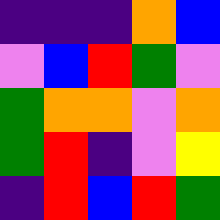[["indigo", "indigo", "indigo", "orange", "blue"], ["violet", "blue", "red", "green", "violet"], ["green", "orange", "orange", "violet", "orange"], ["green", "red", "indigo", "violet", "yellow"], ["indigo", "red", "blue", "red", "green"]]